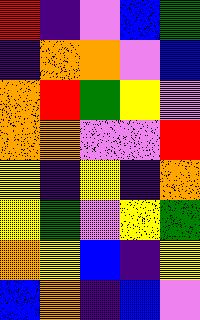[["red", "indigo", "violet", "blue", "green"], ["indigo", "orange", "orange", "violet", "blue"], ["orange", "red", "green", "yellow", "violet"], ["orange", "orange", "violet", "violet", "red"], ["yellow", "indigo", "yellow", "indigo", "orange"], ["yellow", "green", "violet", "yellow", "green"], ["orange", "yellow", "blue", "indigo", "yellow"], ["blue", "orange", "indigo", "blue", "violet"]]